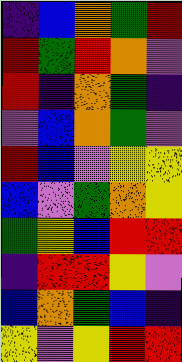[["indigo", "blue", "orange", "green", "red"], ["red", "green", "red", "orange", "violet"], ["red", "indigo", "orange", "green", "indigo"], ["violet", "blue", "orange", "green", "violet"], ["red", "blue", "violet", "yellow", "yellow"], ["blue", "violet", "green", "orange", "yellow"], ["green", "yellow", "blue", "red", "red"], ["indigo", "red", "red", "yellow", "violet"], ["blue", "orange", "green", "blue", "indigo"], ["yellow", "violet", "yellow", "red", "red"]]